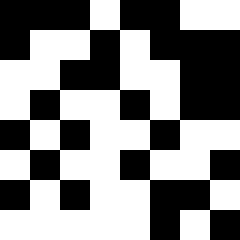[["black", "black", "black", "white", "black", "black", "white", "white"], ["black", "white", "white", "black", "white", "black", "black", "black"], ["white", "white", "black", "black", "white", "white", "black", "black"], ["white", "black", "white", "white", "black", "white", "black", "black"], ["black", "white", "black", "white", "white", "black", "white", "white"], ["white", "black", "white", "white", "black", "white", "white", "black"], ["black", "white", "black", "white", "white", "black", "black", "white"], ["white", "white", "white", "white", "white", "black", "white", "black"]]